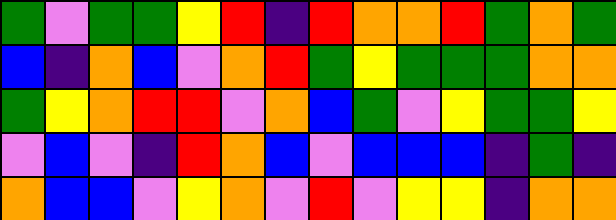[["green", "violet", "green", "green", "yellow", "red", "indigo", "red", "orange", "orange", "red", "green", "orange", "green"], ["blue", "indigo", "orange", "blue", "violet", "orange", "red", "green", "yellow", "green", "green", "green", "orange", "orange"], ["green", "yellow", "orange", "red", "red", "violet", "orange", "blue", "green", "violet", "yellow", "green", "green", "yellow"], ["violet", "blue", "violet", "indigo", "red", "orange", "blue", "violet", "blue", "blue", "blue", "indigo", "green", "indigo"], ["orange", "blue", "blue", "violet", "yellow", "orange", "violet", "red", "violet", "yellow", "yellow", "indigo", "orange", "orange"]]